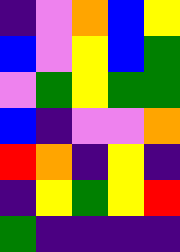[["indigo", "violet", "orange", "blue", "yellow"], ["blue", "violet", "yellow", "blue", "green"], ["violet", "green", "yellow", "green", "green"], ["blue", "indigo", "violet", "violet", "orange"], ["red", "orange", "indigo", "yellow", "indigo"], ["indigo", "yellow", "green", "yellow", "red"], ["green", "indigo", "indigo", "indigo", "indigo"]]